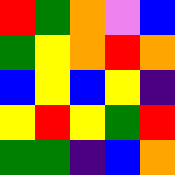[["red", "green", "orange", "violet", "blue"], ["green", "yellow", "orange", "red", "orange"], ["blue", "yellow", "blue", "yellow", "indigo"], ["yellow", "red", "yellow", "green", "red"], ["green", "green", "indigo", "blue", "orange"]]